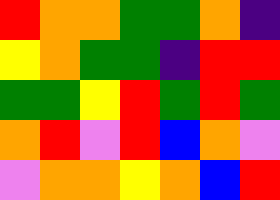[["red", "orange", "orange", "green", "green", "orange", "indigo"], ["yellow", "orange", "green", "green", "indigo", "red", "red"], ["green", "green", "yellow", "red", "green", "red", "green"], ["orange", "red", "violet", "red", "blue", "orange", "violet"], ["violet", "orange", "orange", "yellow", "orange", "blue", "red"]]